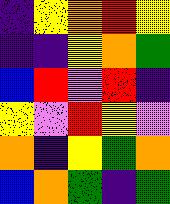[["indigo", "yellow", "orange", "red", "yellow"], ["indigo", "indigo", "yellow", "orange", "green"], ["blue", "red", "violet", "red", "indigo"], ["yellow", "violet", "red", "yellow", "violet"], ["orange", "indigo", "yellow", "green", "orange"], ["blue", "orange", "green", "indigo", "green"]]